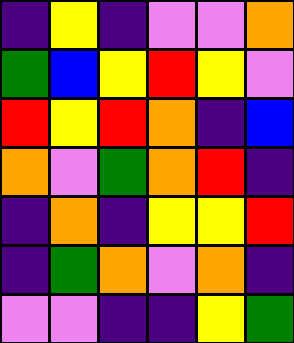[["indigo", "yellow", "indigo", "violet", "violet", "orange"], ["green", "blue", "yellow", "red", "yellow", "violet"], ["red", "yellow", "red", "orange", "indigo", "blue"], ["orange", "violet", "green", "orange", "red", "indigo"], ["indigo", "orange", "indigo", "yellow", "yellow", "red"], ["indigo", "green", "orange", "violet", "orange", "indigo"], ["violet", "violet", "indigo", "indigo", "yellow", "green"]]